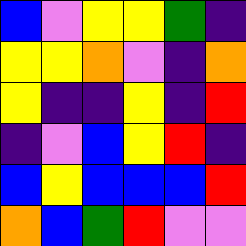[["blue", "violet", "yellow", "yellow", "green", "indigo"], ["yellow", "yellow", "orange", "violet", "indigo", "orange"], ["yellow", "indigo", "indigo", "yellow", "indigo", "red"], ["indigo", "violet", "blue", "yellow", "red", "indigo"], ["blue", "yellow", "blue", "blue", "blue", "red"], ["orange", "blue", "green", "red", "violet", "violet"]]